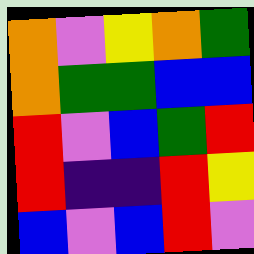[["orange", "violet", "yellow", "orange", "green"], ["orange", "green", "green", "blue", "blue"], ["red", "violet", "blue", "green", "red"], ["red", "indigo", "indigo", "red", "yellow"], ["blue", "violet", "blue", "red", "violet"]]